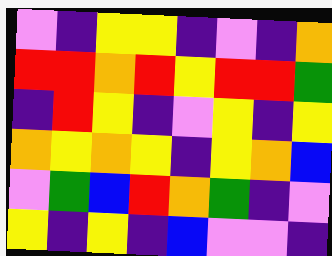[["violet", "indigo", "yellow", "yellow", "indigo", "violet", "indigo", "orange"], ["red", "red", "orange", "red", "yellow", "red", "red", "green"], ["indigo", "red", "yellow", "indigo", "violet", "yellow", "indigo", "yellow"], ["orange", "yellow", "orange", "yellow", "indigo", "yellow", "orange", "blue"], ["violet", "green", "blue", "red", "orange", "green", "indigo", "violet"], ["yellow", "indigo", "yellow", "indigo", "blue", "violet", "violet", "indigo"]]